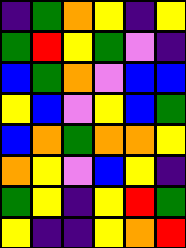[["indigo", "green", "orange", "yellow", "indigo", "yellow"], ["green", "red", "yellow", "green", "violet", "indigo"], ["blue", "green", "orange", "violet", "blue", "blue"], ["yellow", "blue", "violet", "yellow", "blue", "green"], ["blue", "orange", "green", "orange", "orange", "yellow"], ["orange", "yellow", "violet", "blue", "yellow", "indigo"], ["green", "yellow", "indigo", "yellow", "red", "green"], ["yellow", "indigo", "indigo", "yellow", "orange", "red"]]